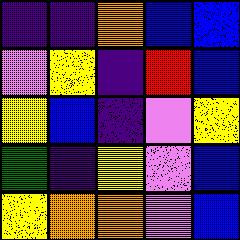[["indigo", "indigo", "orange", "blue", "blue"], ["violet", "yellow", "indigo", "red", "blue"], ["yellow", "blue", "indigo", "violet", "yellow"], ["green", "indigo", "yellow", "violet", "blue"], ["yellow", "orange", "orange", "violet", "blue"]]